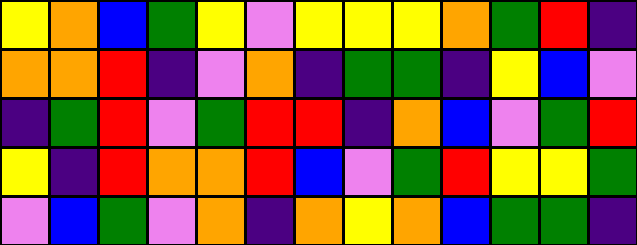[["yellow", "orange", "blue", "green", "yellow", "violet", "yellow", "yellow", "yellow", "orange", "green", "red", "indigo"], ["orange", "orange", "red", "indigo", "violet", "orange", "indigo", "green", "green", "indigo", "yellow", "blue", "violet"], ["indigo", "green", "red", "violet", "green", "red", "red", "indigo", "orange", "blue", "violet", "green", "red"], ["yellow", "indigo", "red", "orange", "orange", "red", "blue", "violet", "green", "red", "yellow", "yellow", "green"], ["violet", "blue", "green", "violet", "orange", "indigo", "orange", "yellow", "orange", "blue", "green", "green", "indigo"]]